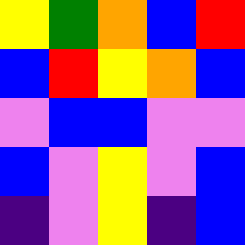[["yellow", "green", "orange", "blue", "red"], ["blue", "red", "yellow", "orange", "blue"], ["violet", "blue", "blue", "violet", "violet"], ["blue", "violet", "yellow", "violet", "blue"], ["indigo", "violet", "yellow", "indigo", "blue"]]